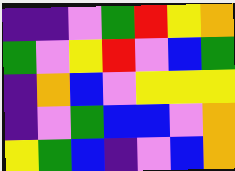[["indigo", "indigo", "violet", "green", "red", "yellow", "orange"], ["green", "violet", "yellow", "red", "violet", "blue", "green"], ["indigo", "orange", "blue", "violet", "yellow", "yellow", "yellow"], ["indigo", "violet", "green", "blue", "blue", "violet", "orange"], ["yellow", "green", "blue", "indigo", "violet", "blue", "orange"]]